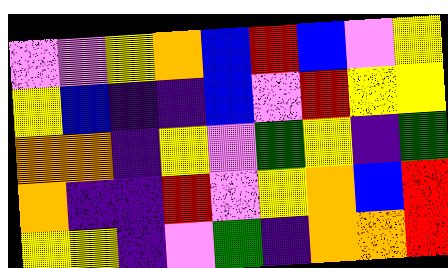[["violet", "violet", "yellow", "orange", "blue", "red", "blue", "violet", "yellow"], ["yellow", "blue", "indigo", "indigo", "blue", "violet", "red", "yellow", "yellow"], ["orange", "orange", "indigo", "yellow", "violet", "green", "yellow", "indigo", "green"], ["orange", "indigo", "indigo", "red", "violet", "yellow", "orange", "blue", "red"], ["yellow", "yellow", "indigo", "violet", "green", "indigo", "orange", "orange", "red"]]